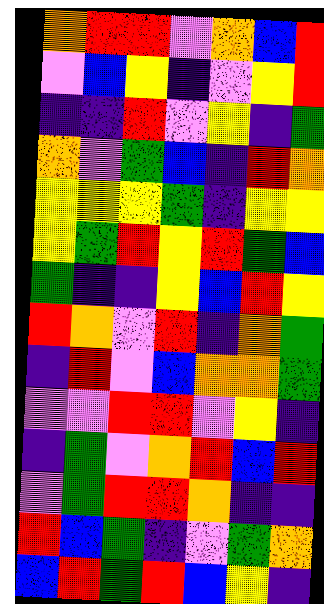[["orange", "red", "red", "violet", "orange", "blue", "red"], ["violet", "blue", "yellow", "indigo", "violet", "yellow", "red"], ["indigo", "indigo", "red", "violet", "yellow", "indigo", "green"], ["orange", "violet", "green", "blue", "indigo", "red", "orange"], ["yellow", "yellow", "yellow", "green", "indigo", "yellow", "yellow"], ["yellow", "green", "red", "yellow", "red", "green", "blue"], ["green", "indigo", "indigo", "yellow", "blue", "red", "yellow"], ["red", "orange", "violet", "red", "indigo", "orange", "green"], ["indigo", "red", "violet", "blue", "orange", "orange", "green"], ["violet", "violet", "red", "red", "violet", "yellow", "indigo"], ["indigo", "green", "violet", "orange", "red", "blue", "red"], ["violet", "green", "red", "red", "orange", "indigo", "indigo"], ["red", "blue", "green", "indigo", "violet", "green", "orange"], ["blue", "red", "green", "red", "blue", "yellow", "indigo"]]